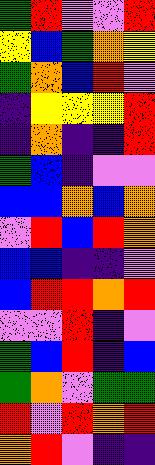[["green", "red", "violet", "violet", "red"], ["yellow", "blue", "green", "orange", "yellow"], ["green", "orange", "blue", "red", "violet"], ["indigo", "yellow", "yellow", "yellow", "red"], ["indigo", "orange", "indigo", "indigo", "red"], ["green", "blue", "indigo", "violet", "violet"], ["blue", "blue", "orange", "blue", "orange"], ["violet", "red", "blue", "red", "orange"], ["blue", "blue", "indigo", "indigo", "violet"], ["blue", "red", "red", "orange", "red"], ["violet", "violet", "red", "indigo", "violet"], ["green", "blue", "red", "indigo", "blue"], ["green", "orange", "violet", "green", "green"], ["red", "violet", "red", "orange", "red"], ["orange", "red", "violet", "indigo", "indigo"]]